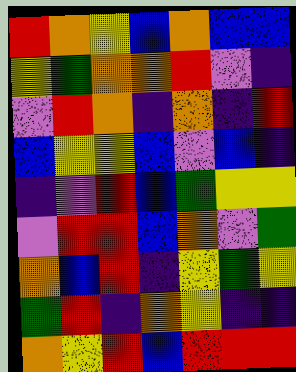[["red", "orange", "yellow", "blue", "orange", "blue", "blue"], ["yellow", "green", "orange", "orange", "red", "violet", "indigo"], ["violet", "red", "orange", "indigo", "orange", "indigo", "red"], ["blue", "yellow", "yellow", "blue", "violet", "blue", "indigo"], ["indigo", "violet", "red", "blue", "green", "yellow", "yellow"], ["violet", "red", "red", "blue", "orange", "violet", "green"], ["orange", "blue", "red", "indigo", "yellow", "green", "yellow"], ["green", "red", "indigo", "orange", "yellow", "indigo", "indigo"], ["orange", "yellow", "red", "blue", "red", "red", "red"]]